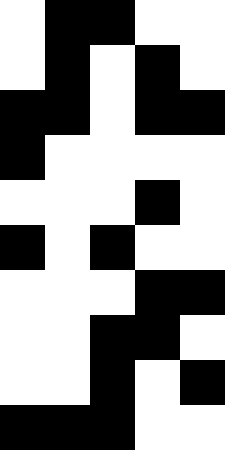[["white", "black", "black", "white", "white"], ["white", "black", "white", "black", "white"], ["black", "black", "white", "black", "black"], ["black", "white", "white", "white", "white"], ["white", "white", "white", "black", "white"], ["black", "white", "black", "white", "white"], ["white", "white", "white", "black", "black"], ["white", "white", "black", "black", "white"], ["white", "white", "black", "white", "black"], ["black", "black", "black", "white", "white"]]